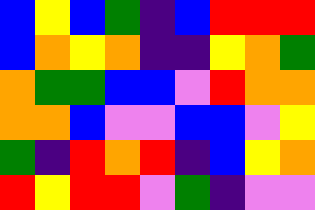[["blue", "yellow", "blue", "green", "indigo", "blue", "red", "red", "red"], ["blue", "orange", "yellow", "orange", "indigo", "indigo", "yellow", "orange", "green"], ["orange", "green", "green", "blue", "blue", "violet", "red", "orange", "orange"], ["orange", "orange", "blue", "violet", "violet", "blue", "blue", "violet", "yellow"], ["green", "indigo", "red", "orange", "red", "indigo", "blue", "yellow", "orange"], ["red", "yellow", "red", "red", "violet", "green", "indigo", "violet", "violet"]]